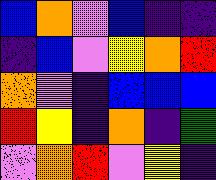[["blue", "orange", "violet", "blue", "indigo", "indigo"], ["indigo", "blue", "violet", "yellow", "orange", "red"], ["orange", "violet", "indigo", "blue", "blue", "blue"], ["red", "yellow", "indigo", "orange", "indigo", "green"], ["violet", "orange", "red", "violet", "yellow", "indigo"]]